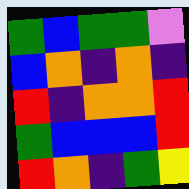[["green", "blue", "green", "green", "violet"], ["blue", "orange", "indigo", "orange", "indigo"], ["red", "indigo", "orange", "orange", "red"], ["green", "blue", "blue", "blue", "red"], ["red", "orange", "indigo", "green", "yellow"]]